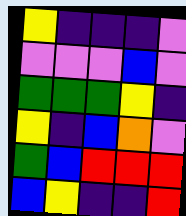[["yellow", "indigo", "indigo", "indigo", "violet"], ["violet", "violet", "violet", "blue", "violet"], ["green", "green", "green", "yellow", "indigo"], ["yellow", "indigo", "blue", "orange", "violet"], ["green", "blue", "red", "red", "red"], ["blue", "yellow", "indigo", "indigo", "red"]]